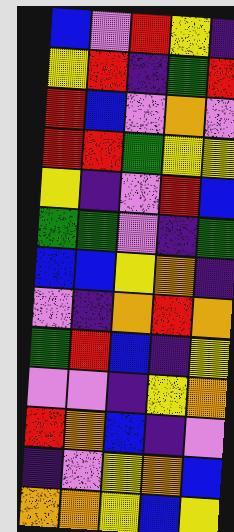[["blue", "violet", "red", "yellow", "indigo"], ["yellow", "red", "indigo", "green", "red"], ["red", "blue", "violet", "orange", "violet"], ["red", "red", "green", "yellow", "yellow"], ["yellow", "indigo", "violet", "red", "blue"], ["green", "green", "violet", "indigo", "green"], ["blue", "blue", "yellow", "orange", "indigo"], ["violet", "indigo", "orange", "red", "orange"], ["green", "red", "blue", "indigo", "yellow"], ["violet", "violet", "indigo", "yellow", "orange"], ["red", "orange", "blue", "indigo", "violet"], ["indigo", "violet", "yellow", "orange", "blue"], ["orange", "orange", "yellow", "blue", "yellow"]]